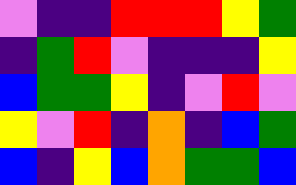[["violet", "indigo", "indigo", "red", "red", "red", "yellow", "green"], ["indigo", "green", "red", "violet", "indigo", "indigo", "indigo", "yellow"], ["blue", "green", "green", "yellow", "indigo", "violet", "red", "violet"], ["yellow", "violet", "red", "indigo", "orange", "indigo", "blue", "green"], ["blue", "indigo", "yellow", "blue", "orange", "green", "green", "blue"]]